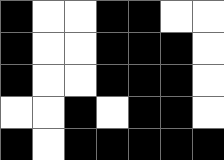[["black", "white", "white", "black", "black", "white", "white"], ["black", "white", "white", "black", "black", "black", "white"], ["black", "white", "white", "black", "black", "black", "white"], ["white", "white", "black", "white", "black", "black", "white"], ["black", "white", "black", "black", "black", "black", "black"]]